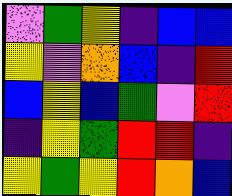[["violet", "green", "yellow", "indigo", "blue", "blue"], ["yellow", "violet", "orange", "blue", "indigo", "red"], ["blue", "yellow", "blue", "green", "violet", "red"], ["indigo", "yellow", "green", "red", "red", "indigo"], ["yellow", "green", "yellow", "red", "orange", "blue"]]